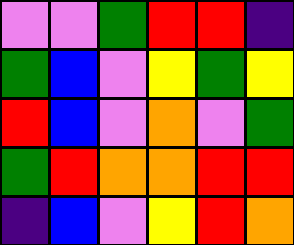[["violet", "violet", "green", "red", "red", "indigo"], ["green", "blue", "violet", "yellow", "green", "yellow"], ["red", "blue", "violet", "orange", "violet", "green"], ["green", "red", "orange", "orange", "red", "red"], ["indigo", "blue", "violet", "yellow", "red", "orange"]]